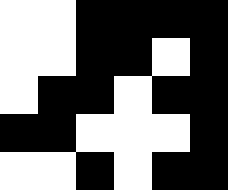[["white", "white", "black", "black", "black", "black"], ["white", "white", "black", "black", "white", "black"], ["white", "black", "black", "white", "black", "black"], ["black", "black", "white", "white", "white", "black"], ["white", "white", "black", "white", "black", "black"]]